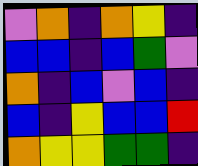[["violet", "orange", "indigo", "orange", "yellow", "indigo"], ["blue", "blue", "indigo", "blue", "green", "violet"], ["orange", "indigo", "blue", "violet", "blue", "indigo"], ["blue", "indigo", "yellow", "blue", "blue", "red"], ["orange", "yellow", "yellow", "green", "green", "indigo"]]